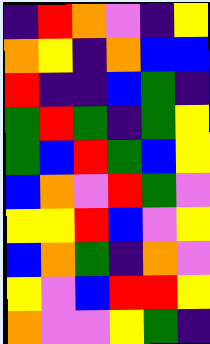[["indigo", "red", "orange", "violet", "indigo", "yellow"], ["orange", "yellow", "indigo", "orange", "blue", "blue"], ["red", "indigo", "indigo", "blue", "green", "indigo"], ["green", "red", "green", "indigo", "green", "yellow"], ["green", "blue", "red", "green", "blue", "yellow"], ["blue", "orange", "violet", "red", "green", "violet"], ["yellow", "yellow", "red", "blue", "violet", "yellow"], ["blue", "orange", "green", "indigo", "orange", "violet"], ["yellow", "violet", "blue", "red", "red", "yellow"], ["orange", "violet", "violet", "yellow", "green", "indigo"]]